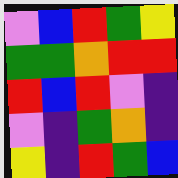[["violet", "blue", "red", "green", "yellow"], ["green", "green", "orange", "red", "red"], ["red", "blue", "red", "violet", "indigo"], ["violet", "indigo", "green", "orange", "indigo"], ["yellow", "indigo", "red", "green", "blue"]]